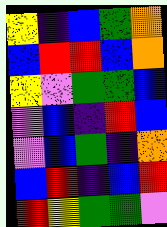[["yellow", "indigo", "blue", "green", "orange"], ["blue", "red", "red", "blue", "orange"], ["yellow", "violet", "green", "green", "blue"], ["violet", "blue", "indigo", "red", "blue"], ["violet", "blue", "green", "indigo", "orange"], ["blue", "red", "indigo", "blue", "red"], ["red", "yellow", "green", "green", "violet"]]